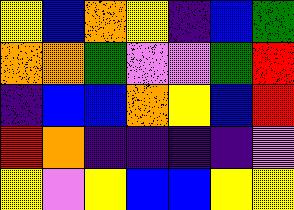[["yellow", "blue", "orange", "yellow", "indigo", "blue", "green"], ["orange", "orange", "green", "violet", "violet", "green", "red"], ["indigo", "blue", "blue", "orange", "yellow", "blue", "red"], ["red", "orange", "indigo", "indigo", "indigo", "indigo", "violet"], ["yellow", "violet", "yellow", "blue", "blue", "yellow", "yellow"]]